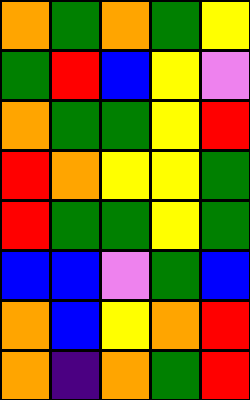[["orange", "green", "orange", "green", "yellow"], ["green", "red", "blue", "yellow", "violet"], ["orange", "green", "green", "yellow", "red"], ["red", "orange", "yellow", "yellow", "green"], ["red", "green", "green", "yellow", "green"], ["blue", "blue", "violet", "green", "blue"], ["orange", "blue", "yellow", "orange", "red"], ["orange", "indigo", "orange", "green", "red"]]